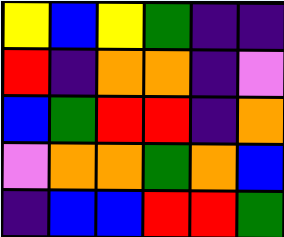[["yellow", "blue", "yellow", "green", "indigo", "indigo"], ["red", "indigo", "orange", "orange", "indigo", "violet"], ["blue", "green", "red", "red", "indigo", "orange"], ["violet", "orange", "orange", "green", "orange", "blue"], ["indigo", "blue", "blue", "red", "red", "green"]]